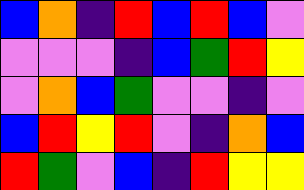[["blue", "orange", "indigo", "red", "blue", "red", "blue", "violet"], ["violet", "violet", "violet", "indigo", "blue", "green", "red", "yellow"], ["violet", "orange", "blue", "green", "violet", "violet", "indigo", "violet"], ["blue", "red", "yellow", "red", "violet", "indigo", "orange", "blue"], ["red", "green", "violet", "blue", "indigo", "red", "yellow", "yellow"]]